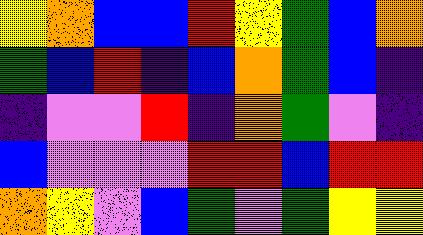[["yellow", "orange", "blue", "blue", "red", "yellow", "green", "blue", "orange"], ["green", "blue", "red", "indigo", "blue", "orange", "green", "blue", "indigo"], ["indigo", "violet", "violet", "red", "indigo", "orange", "green", "violet", "indigo"], ["blue", "violet", "violet", "violet", "red", "red", "blue", "red", "red"], ["orange", "yellow", "violet", "blue", "green", "violet", "green", "yellow", "yellow"]]